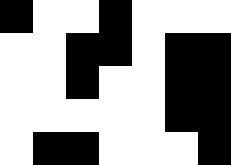[["black", "white", "white", "black", "white", "white", "white"], ["white", "white", "black", "black", "white", "black", "black"], ["white", "white", "black", "white", "white", "black", "black"], ["white", "white", "white", "white", "white", "black", "black"], ["white", "black", "black", "white", "white", "white", "black"]]